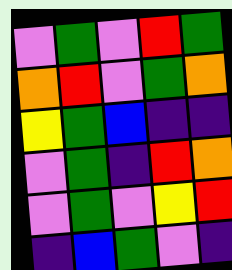[["violet", "green", "violet", "red", "green"], ["orange", "red", "violet", "green", "orange"], ["yellow", "green", "blue", "indigo", "indigo"], ["violet", "green", "indigo", "red", "orange"], ["violet", "green", "violet", "yellow", "red"], ["indigo", "blue", "green", "violet", "indigo"]]